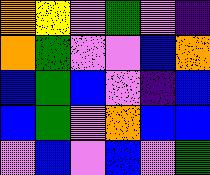[["orange", "yellow", "violet", "green", "violet", "indigo"], ["orange", "green", "violet", "violet", "blue", "orange"], ["blue", "green", "blue", "violet", "indigo", "blue"], ["blue", "green", "violet", "orange", "blue", "blue"], ["violet", "blue", "violet", "blue", "violet", "green"]]